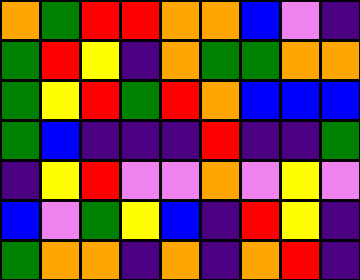[["orange", "green", "red", "red", "orange", "orange", "blue", "violet", "indigo"], ["green", "red", "yellow", "indigo", "orange", "green", "green", "orange", "orange"], ["green", "yellow", "red", "green", "red", "orange", "blue", "blue", "blue"], ["green", "blue", "indigo", "indigo", "indigo", "red", "indigo", "indigo", "green"], ["indigo", "yellow", "red", "violet", "violet", "orange", "violet", "yellow", "violet"], ["blue", "violet", "green", "yellow", "blue", "indigo", "red", "yellow", "indigo"], ["green", "orange", "orange", "indigo", "orange", "indigo", "orange", "red", "indigo"]]